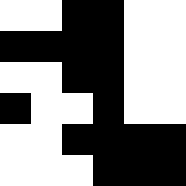[["white", "white", "black", "black", "white", "white"], ["black", "black", "black", "black", "white", "white"], ["white", "white", "black", "black", "white", "white"], ["black", "white", "white", "black", "white", "white"], ["white", "white", "black", "black", "black", "black"], ["white", "white", "white", "black", "black", "black"]]